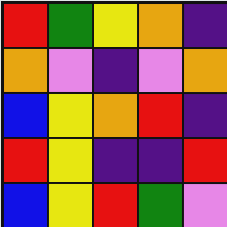[["red", "green", "yellow", "orange", "indigo"], ["orange", "violet", "indigo", "violet", "orange"], ["blue", "yellow", "orange", "red", "indigo"], ["red", "yellow", "indigo", "indigo", "red"], ["blue", "yellow", "red", "green", "violet"]]